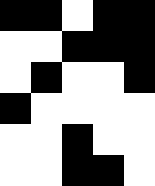[["black", "black", "white", "black", "black"], ["white", "white", "black", "black", "black"], ["white", "black", "white", "white", "black"], ["black", "white", "white", "white", "white"], ["white", "white", "black", "white", "white"], ["white", "white", "black", "black", "white"]]